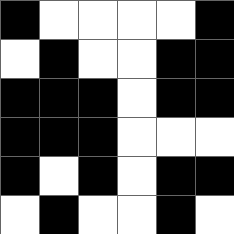[["black", "white", "white", "white", "white", "black"], ["white", "black", "white", "white", "black", "black"], ["black", "black", "black", "white", "black", "black"], ["black", "black", "black", "white", "white", "white"], ["black", "white", "black", "white", "black", "black"], ["white", "black", "white", "white", "black", "white"]]